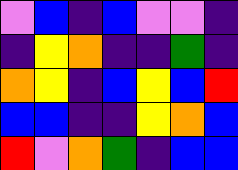[["violet", "blue", "indigo", "blue", "violet", "violet", "indigo"], ["indigo", "yellow", "orange", "indigo", "indigo", "green", "indigo"], ["orange", "yellow", "indigo", "blue", "yellow", "blue", "red"], ["blue", "blue", "indigo", "indigo", "yellow", "orange", "blue"], ["red", "violet", "orange", "green", "indigo", "blue", "blue"]]